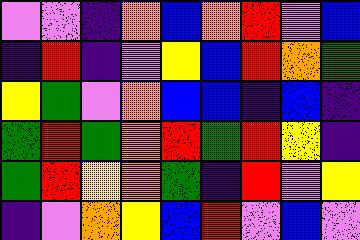[["violet", "violet", "indigo", "orange", "blue", "orange", "red", "violet", "blue"], ["indigo", "red", "indigo", "violet", "yellow", "blue", "red", "orange", "green"], ["yellow", "green", "violet", "orange", "blue", "blue", "indigo", "blue", "indigo"], ["green", "red", "green", "orange", "red", "green", "red", "yellow", "indigo"], ["green", "red", "yellow", "orange", "green", "indigo", "red", "violet", "yellow"], ["indigo", "violet", "orange", "yellow", "blue", "red", "violet", "blue", "violet"]]